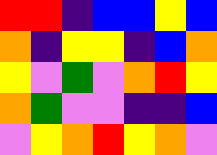[["red", "red", "indigo", "blue", "blue", "yellow", "blue"], ["orange", "indigo", "yellow", "yellow", "indigo", "blue", "orange"], ["yellow", "violet", "green", "violet", "orange", "red", "yellow"], ["orange", "green", "violet", "violet", "indigo", "indigo", "blue"], ["violet", "yellow", "orange", "red", "yellow", "orange", "violet"]]